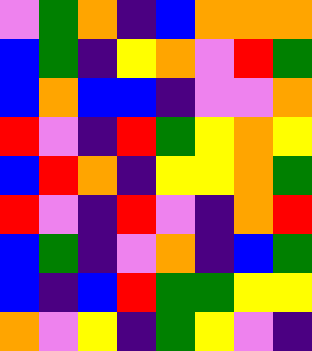[["violet", "green", "orange", "indigo", "blue", "orange", "orange", "orange"], ["blue", "green", "indigo", "yellow", "orange", "violet", "red", "green"], ["blue", "orange", "blue", "blue", "indigo", "violet", "violet", "orange"], ["red", "violet", "indigo", "red", "green", "yellow", "orange", "yellow"], ["blue", "red", "orange", "indigo", "yellow", "yellow", "orange", "green"], ["red", "violet", "indigo", "red", "violet", "indigo", "orange", "red"], ["blue", "green", "indigo", "violet", "orange", "indigo", "blue", "green"], ["blue", "indigo", "blue", "red", "green", "green", "yellow", "yellow"], ["orange", "violet", "yellow", "indigo", "green", "yellow", "violet", "indigo"]]